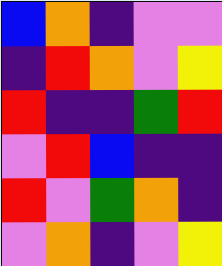[["blue", "orange", "indigo", "violet", "violet"], ["indigo", "red", "orange", "violet", "yellow"], ["red", "indigo", "indigo", "green", "red"], ["violet", "red", "blue", "indigo", "indigo"], ["red", "violet", "green", "orange", "indigo"], ["violet", "orange", "indigo", "violet", "yellow"]]